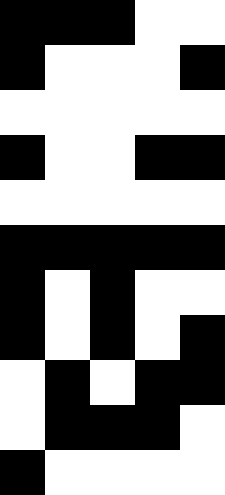[["black", "black", "black", "white", "white"], ["black", "white", "white", "white", "black"], ["white", "white", "white", "white", "white"], ["black", "white", "white", "black", "black"], ["white", "white", "white", "white", "white"], ["black", "black", "black", "black", "black"], ["black", "white", "black", "white", "white"], ["black", "white", "black", "white", "black"], ["white", "black", "white", "black", "black"], ["white", "black", "black", "black", "white"], ["black", "white", "white", "white", "white"]]